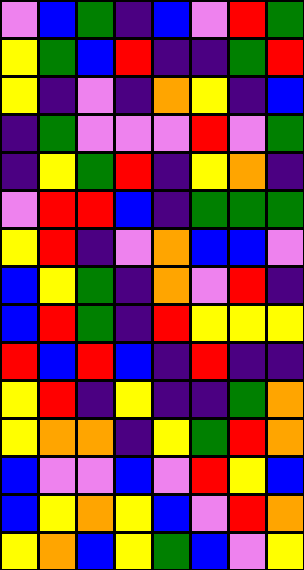[["violet", "blue", "green", "indigo", "blue", "violet", "red", "green"], ["yellow", "green", "blue", "red", "indigo", "indigo", "green", "red"], ["yellow", "indigo", "violet", "indigo", "orange", "yellow", "indigo", "blue"], ["indigo", "green", "violet", "violet", "violet", "red", "violet", "green"], ["indigo", "yellow", "green", "red", "indigo", "yellow", "orange", "indigo"], ["violet", "red", "red", "blue", "indigo", "green", "green", "green"], ["yellow", "red", "indigo", "violet", "orange", "blue", "blue", "violet"], ["blue", "yellow", "green", "indigo", "orange", "violet", "red", "indigo"], ["blue", "red", "green", "indigo", "red", "yellow", "yellow", "yellow"], ["red", "blue", "red", "blue", "indigo", "red", "indigo", "indigo"], ["yellow", "red", "indigo", "yellow", "indigo", "indigo", "green", "orange"], ["yellow", "orange", "orange", "indigo", "yellow", "green", "red", "orange"], ["blue", "violet", "violet", "blue", "violet", "red", "yellow", "blue"], ["blue", "yellow", "orange", "yellow", "blue", "violet", "red", "orange"], ["yellow", "orange", "blue", "yellow", "green", "blue", "violet", "yellow"]]